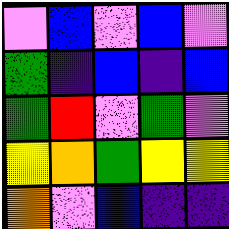[["violet", "blue", "violet", "blue", "violet"], ["green", "indigo", "blue", "indigo", "blue"], ["green", "red", "violet", "green", "violet"], ["yellow", "orange", "green", "yellow", "yellow"], ["orange", "violet", "blue", "indigo", "indigo"]]